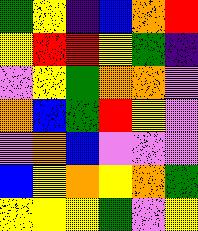[["green", "yellow", "indigo", "blue", "orange", "red"], ["yellow", "red", "red", "yellow", "green", "indigo"], ["violet", "yellow", "green", "orange", "orange", "violet"], ["orange", "blue", "green", "red", "yellow", "violet"], ["violet", "orange", "blue", "violet", "violet", "violet"], ["blue", "yellow", "orange", "yellow", "orange", "green"], ["yellow", "yellow", "yellow", "green", "violet", "yellow"]]